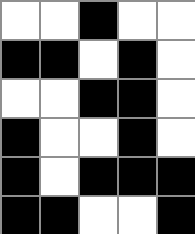[["white", "white", "black", "white", "white"], ["black", "black", "white", "black", "white"], ["white", "white", "black", "black", "white"], ["black", "white", "white", "black", "white"], ["black", "white", "black", "black", "black"], ["black", "black", "white", "white", "black"]]